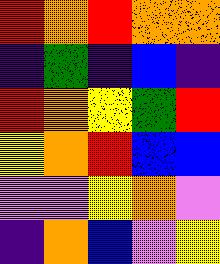[["red", "orange", "red", "orange", "orange"], ["indigo", "green", "indigo", "blue", "indigo"], ["red", "orange", "yellow", "green", "red"], ["yellow", "orange", "red", "blue", "blue"], ["violet", "violet", "yellow", "orange", "violet"], ["indigo", "orange", "blue", "violet", "yellow"]]